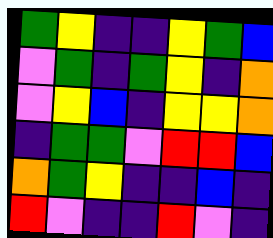[["green", "yellow", "indigo", "indigo", "yellow", "green", "blue"], ["violet", "green", "indigo", "green", "yellow", "indigo", "orange"], ["violet", "yellow", "blue", "indigo", "yellow", "yellow", "orange"], ["indigo", "green", "green", "violet", "red", "red", "blue"], ["orange", "green", "yellow", "indigo", "indigo", "blue", "indigo"], ["red", "violet", "indigo", "indigo", "red", "violet", "indigo"]]